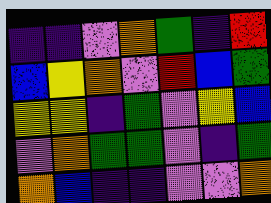[["indigo", "indigo", "violet", "orange", "green", "indigo", "red"], ["blue", "yellow", "orange", "violet", "red", "blue", "green"], ["yellow", "yellow", "indigo", "green", "violet", "yellow", "blue"], ["violet", "orange", "green", "green", "violet", "indigo", "green"], ["orange", "blue", "indigo", "indigo", "violet", "violet", "orange"]]